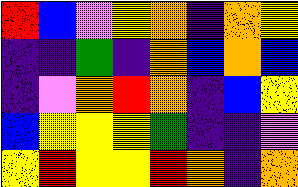[["red", "blue", "violet", "yellow", "orange", "indigo", "orange", "yellow"], ["indigo", "indigo", "green", "indigo", "orange", "blue", "orange", "blue"], ["indigo", "violet", "orange", "red", "orange", "indigo", "blue", "yellow"], ["blue", "yellow", "yellow", "yellow", "green", "indigo", "indigo", "violet"], ["yellow", "red", "yellow", "yellow", "red", "orange", "indigo", "orange"]]